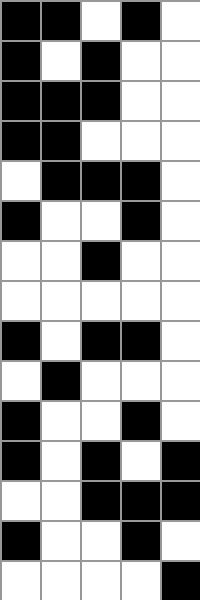[["black", "black", "white", "black", "white"], ["black", "white", "black", "white", "white"], ["black", "black", "black", "white", "white"], ["black", "black", "white", "white", "white"], ["white", "black", "black", "black", "white"], ["black", "white", "white", "black", "white"], ["white", "white", "black", "white", "white"], ["white", "white", "white", "white", "white"], ["black", "white", "black", "black", "white"], ["white", "black", "white", "white", "white"], ["black", "white", "white", "black", "white"], ["black", "white", "black", "white", "black"], ["white", "white", "black", "black", "black"], ["black", "white", "white", "black", "white"], ["white", "white", "white", "white", "black"]]